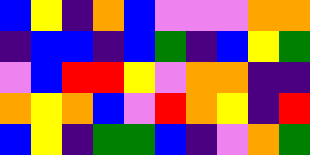[["blue", "yellow", "indigo", "orange", "blue", "violet", "violet", "violet", "orange", "orange"], ["indigo", "blue", "blue", "indigo", "blue", "green", "indigo", "blue", "yellow", "green"], ["violet", "blue", "red", "red", "yellow", "violet", "orange", "orange", "indigo", "indigo"], ["orange", "yellow", "orange", "blue", "violet", "red", "orange", "yellow", "indigo", "red"], ["blue", "yellow", "indigo", "green", "green", "blue", "indigo", "violet", "orange", "green"]]